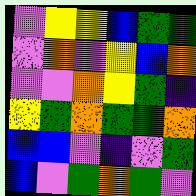[["violet", "yellow", "yellow", "blue", "green", "green"], ["violet", "orange", "violet", "yellow", "blue", "orange"], ["violet", "violet", "orange", "yellow", "green", "indigo"], ["yellow", "green", "orange", "green", "green", "orange"], ["blue", "blue", "violet", "indigo", "violet", "green"], ["blue", "violet", "green", "orange", "green", "violet"]]